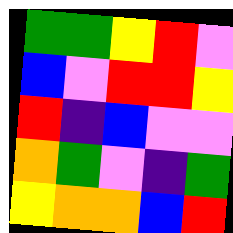[["green", "green", "yellow", "red", "violet"], ["blue", "violet", "red", "red", "yellow"], ["red", "indigo", "blue", "violet", "violet"], ["orange", "green", "violet", "indigo", "green"], ["yellow", "orange", "orange", "blue", "red"]]